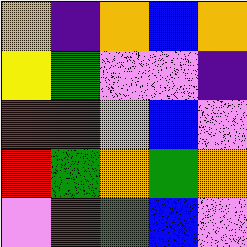[["orange", "indigo", "orange", "blue", "orange"], ["yellow", "green", "violet", "violet", "indigo"], ["red", "red", "orange", "blue", "violet"], ["red", "green", "orange", "green", "orange"], ["violet", "red", "green", "blue", "violet"]]